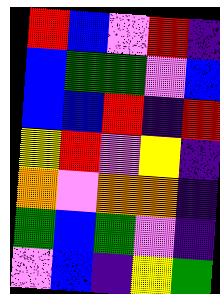[["red", "blue", "violet", "red", "indigo"], ["blue", "green", "green", "violet", "blue"], ["blue", "blue", "red", "indigo", "red"], ["yellow", "red", "violet", "yellow", "indigo"], ["orange", "violet", "orange", "orange", "indigo"], ["green", "blue", "green", "violet", "indigo"], ["violet", "blue", "indigo", "yellow", "green"]]